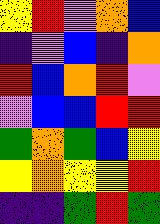[["yellow", "red", "violet", "orange", "blue"], ["indigo", "violet", "blue", "indigo", "orange"], ["red", "blue", "orange", "red", "violet"], ["violet", "blue", "blue", "red", "red"], ["green", "orange", "green", "blue", "yellow"], ["yellow", "orange", "yellow", "yellow", "red"], ["indigo", "indigo", "green", "red", "green"]]